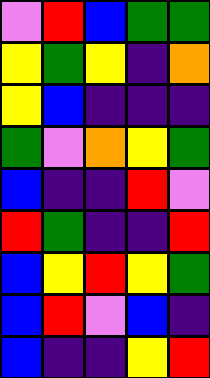[["violet", "red", "blue", "green", "green"], ["yellow", "green", "yellow", "indigo", "orange"], ["yellow", "blue", "indigo", "indigo", "indigo"], ["green", "violet", "orange", "yellow", "green"], ["blue", "indigo", "indigo", "red", "violet"], ["red", "green", "indigo", "indigo", "red"], ["blue", "yellow", "red", "yellow", "green"], ["blue", "red", "violet", "blue", "indigo"], ["blue", "indigo", "indigo", "yellow", "red"]]